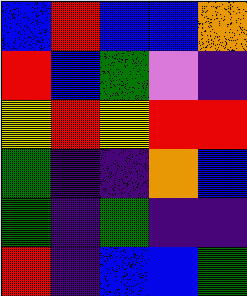[["blue", "red", "blue", "blue", "orange"], ["red", "blue", "green", "violet", "indigo"], ["yellow", "red", "yellow", "red", "red"], ["green", "indigo", "indigo", "orange", "blue"], ["green", "indigo", "green", "indigo", "indigo"], ["red", "indigo", "blue", "blue", "green"]]